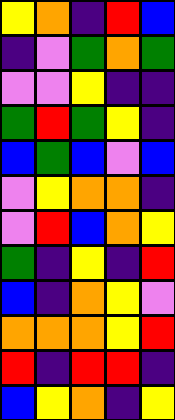[["yellow", "orange", "indigo", "red", "blue"], ["indigo", "violet", "green", "orange", "green"], ["violet", "violet", "yellow", "indigo", "indigo"], ["green", "red", "green", "yellow", "indigo"], ["blue", "green", "blue", "violet", "blue"], ["violet", "yellow", "orange", "orange", "indigo"], ["violet", "red", "blue", "orange", "yellow"], ["green", "indigo", "yellow", "indigo", "red"], ["blue", "indigo", "orange", "yellow", "violet"], ["orange", "orange", "orange", "yellow", "red"], ["red", "indigo", "red", "red", "indigo"], ["blue", "yellow", "orange", "indigo", "yellow"]]